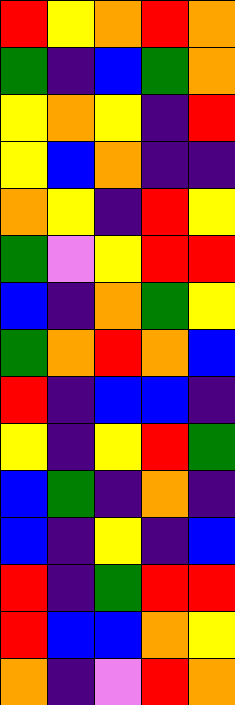[["red", "yellow", "orange", "red", "orange"], ["green", "indigo", "blue", "green", "orange"], ["yellow", "orange", "yellow", "indigo", "red"], ["yellow", "blue", "orange", "indigo", "indigo"], ["orange", "yellow", "indigo", "red", "yellow"], ["green", "violet", "yellow", "red", "red"], ["blue", "indigo", "orange", "green", "yellow"], ["green", "orange", "red", "orange", "blue"], ["red", "indigo", "blue", "blue", "indigo"], ["yellow", "indigo", "yellow", "red", "green"], ["blue", "green", "indigo", "orange", "indigo"], ["blue", "indigo", "yellow", "indigo", "blue"], ["red", "indigo", "green", "red", "red"], ["red", "blue", "blue", "orange", "yellow"], ["orange", "indigo", "violet", "red", "orange"]]